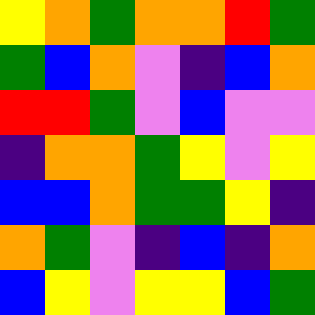[["yellow", "orange", "green", "orange", "orange", "red", "green"], ["green", "blue", "orange", "violet", "indigo", "blue", "orange"], ["red", "red", "green", "violet", "blue", "violet", "violet"], ["indigo", "orange", "orange", "green", "yellow", "violet", "yellow"], ["blue", "blue", "orange", "green", "green", "yellow", "indigo"], ["orange", "green", "violet", "indigo", "blue", "indigo", "orange"], ["blue", "yellow", "violet", "yellow", "yellow", "blue", "green"]]